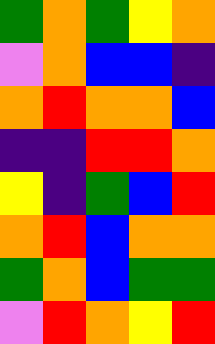[["green", "orange", "green", "yellow", "orange"], ["violet", "orange", "blue", "blue", "indigo"], ["orange", "red", "orange", "orange", "blue"], ["indigo", "indigo", "red", "red", "orange"], ["yellow", "indigo", "green", "blue", "red"], ["orange", "red", "blue", "orange", "orange"], ["green", "orange", "blue", "green", "green"], ["violet", "red", "orange", "yellow", "red"]]